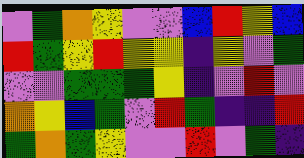[["violet", "green", "orange", "yellow", "violet", "violet", "blue", "red", "yellow", "blue"], ["red", "green", "yellow", "red", "yellow", "yellow", "indigo", "yellow", "violet", "green"], ["violet", "violet", "green", "green", "green", "yellow", "indigo", "violet", "red", "violet"], ["orange", "yellow", "blue", "green", "violet", "red", "green", "indigo", "indigo", "red"], ["green", "orange", "green", "yellow", "violet", "violet", "red", "violet", "green", "indigo"]]